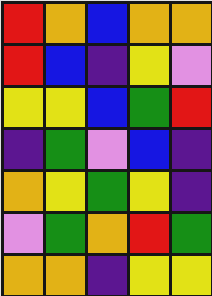[["red", "orange", "blue", "orange", "orange"], ["red", "blue", "indigo", "yellow", "violet"], ["yellow", "yellow", "blue", "green", "red"], ["indigo", "green", "violet", "blue", "indigo"], ["orange", "yellow", "green", "yellow", "indigo"], ["violet", "green", "orange", "red", "green"], ["orange", "orange", "indigo", "yellow", "yellow"]]